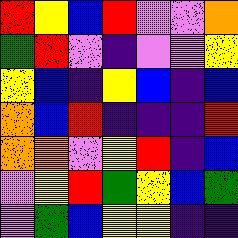[["red", "yellow", "blue", "red", "violet", "violet", "orange"], ["green", "red", "violet", "indigo", "violet", "violet", "yellow"], ["yellow", "blue", "indigo", "yellow", "blue", "indigo", "blue"], ["orange", "blue", "red", "indigo", "indigo", "indigo", "red"], ["orange", "orange", "violet", "yellow", "red", "indigo", "blue"], ["violet", "yellow", "red", "green", "yellow", "blue", "green"], ["violet", "green", "blue", "yellow", "yellow", "indigo", "indigo"]]